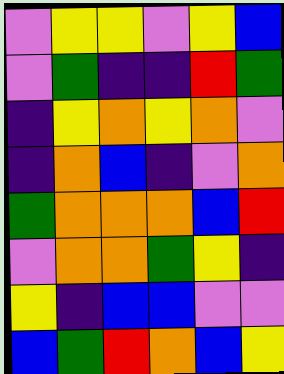[["violet", "yellow", "yellow", "violet", "yellow", "blue"], ["violet", "green", "indigo", "indigo", "red", "green"], ["indigo", "yellow", "orange", "yellow", "orange", "violet"], ["indigo", "orange", "blue", "indigo", "violet", "orange"], ["green", "orange", "orange", "orange", "blue", "red"], ["violet", "orange", "orange", "green", "yellow", "indigo"], ["yellow", "indigo", "blue", "blue", "violet", "violet"], ["blue", "green", "red", "orange", "blue", "yellow"]]